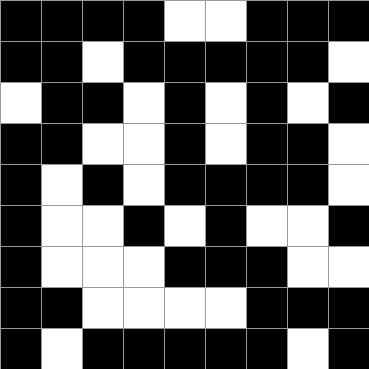[["black", "black", "black", "black", "white", "white", "black", "black", "black"], ["black", "black", "white", "black", "black", "black", "black", "black", "white"], ["white", "black", "black", "white", "black", "white", "black", "white", "black"], ["black", "black", "white", "white", "black", "white", "black", "black", "white"], ["black", "white", "black", "white", "black", "black", "black", "black", "white"], ["black", "white", "white", "black", "white", "black", "white", "white", "black"], ["black", "white", "white", "white", "black", "black", "black", "white", "white"], ["black", "black", "white", "white", "white", "white", "black", "black", "black"], ["black", "white", "black", "black", "black", "black", "black", "white", "black"]]